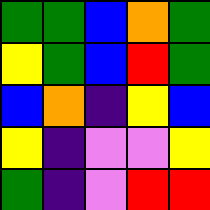[["green", "green", "blue", "orange", "green"], ["yellow", "green", "blue", "red", "green"], ["blue", "orange", "indigo", "yellow", "blue"], ["yellow", "indigo", "violet", "violet", "yellow"], ["green", "indigo", "violet", "red", "red"]]